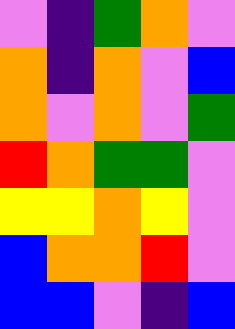[["violet", "indigo", "green", "orange", "violet"], ["orange", "indigo", "orange", "violet", "blue"], ["orange", "violet", "orange", "violet", "green"], ["red", "orange", "green", "green", "violet"], ["yellow", "yellow", "orange", "yellow", "violet"], ["blue", "orange", "orange", "red", "violet"], ["blue", "blue", "violet", "indigo", "blue"]]